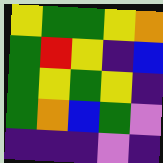[["yellow", "green", "green", "yellow", "orange"], ["green", "red", "yellow", "indigo", "blue"], ["green", "yellow", "green", "yellow", "indigo"], ["green", "orange", "blue", "green", "violet"], ["indigo", "indigo", "indigo", "violet", "indigo"]]